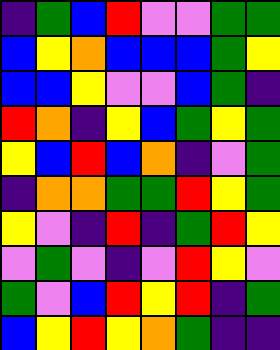[["indigo", "green", "blue", "red", "violet", "violet", "green", "green"], ["blue", "yellow", "orange", "blue", "blue", "blue", "green", "yellow"], ["blue", "blue", "yellow", "violet", "violet", "blue", "green", "indigo"], ["red", "orange", "indigo", "yellow", "blue", "green", "yellow", "green"], ["yellow", "blue", "red", "blue", "orange", "indigo", "violet", "green"], ["indigo", "orange", "orange", "green", "green", "red", "yellow", "green"], ["yellow", "violet", "indigo", "red", "indigo", "green", "red", "yellow"], ["violet", "green", "violet", "indigo", "violet", "red", "yellow", "violet"], ["green", "violet", "blue", "red", "yellow", "red", "indigo", "green"], ["blue", "yellow", "red", "yellow", "orange", "green", "indigo", "indigo"]]